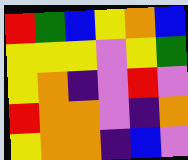[["red", "green", "blue", "yellow", "orange", "blue"], ["yellow", "yellow", "yellow", "violet", "yellow", "green"], ["yellow", "orange", "indigo", "violet", "red", "violet"], ["red", "orange", "orange", "violet", "indigo", "orange"], ["yellow", "orange", "orange", "indigo", "blue", "violet"]]